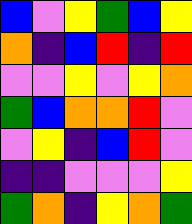[["blue", "violet", "yellow", "green", "blue", "yellow"], ["orange", "indigo", "blue", "red", "indigo", "red"], ["violet", "violet", "yellow", "violet", "yellow", "orange"], ["green", "blue", "orange", "orange", "red", "violet"], ["violet", "yellow", "indigo", "blue", "red", "violet"], ["indigo", "indigo", "violet", "violet", "violet", "yellow"], ["green", "orange", "indigo", "yellow", "orange", "green"]]